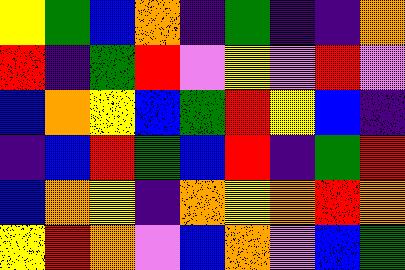[["yellow", "green", "blue", "orange", "indigo", "green", "indigo", "indigo", "orange"], ["red", "indigo", "green", "red", "violet", "yellow", "violet", "red", "violet"], ["blue", "orange", "yellow", "blue", "green", "red", "yellow", "blue", "indigo"], ["indigo", "blue", "red", "green", "blue", "red", "indigo", "green", "red"], ["blue", "orange", "yellow", "indigo", "orange", "yellow", "orange", "red", "orange"], ["yellow", "red", "orange", "violet", "blue", "orange", "violet", "blue", "green"]]